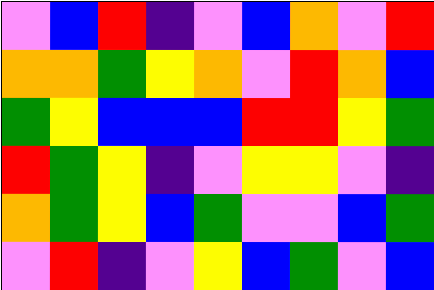[["violet", "blue", "red", "indigo", "violet", "blue", "orange", "violet", "red"], ["orange", "orange", "green", "yellow", "orange", "violet", "red", "orange", "blue"], ["green", "yellow", "blue", "blue", "blue", "red", "red", "yellow", "green"], ["red", "green", "yellow", "indigo", "violet", "yellow", "yellow", "violet", "indigo"], ["orange", "green", "yellow", "blue", "green", "violet", "violet", "blue", "green"], ["violet", "red", "indigo", "violet", "yellow", "blue", "green", "violet", "blue"]]